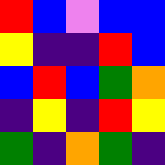[["red", "blue", "violet", "blue", "blue"], ["yellow", "indigo", "indigo", "red", "blue"], ["blue", "red", "blue", "green", "orange"], ["indigo", "yellow", "indigo", "red", "yellow"], ["green", "indigo", "orange", "green", "indigo"]]